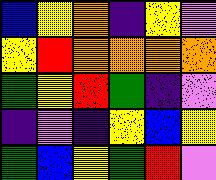[["blue", "yellow", "orange", "indigo", "yellow", "violet"], ["yellow", "red", "orange", "orange", "orange", "orange"], ["green", "yellow", "red", "green", "indigo", "violet"], ["indigo", "violet", "indigo", "yellow", "blue", "yellow"], ["green", "blue", "yellow", "green", "red", "violet"]]